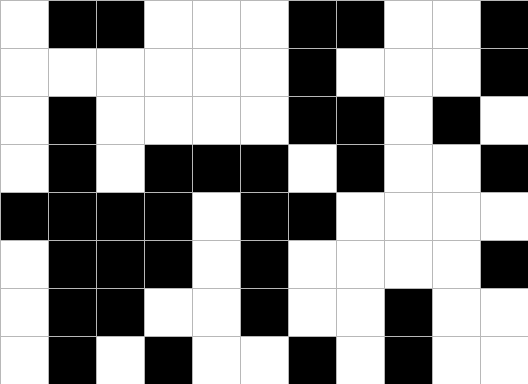[["white", "black", "black", "white", "white", "white", "black", "black", "white", "white", "black"], ["white", "white", "white", "white", "white", "white", "black", "white", "white", "white", "black"], ["white", "black", "white", "white", "white", "white", "black", "black", "white", "black", "white"], ["white", "black", "white", "black", "black", "black", "white", "black", "white", "white", "black"], ["black", "black", "black", "black", "white", "black", "black", "white", "white", "white", "white"], ["white", "black", "black", "black", "white", "black", "white", "white", "white", "white", "black"], ["white", "black", "black", "white", "white", "black", "white", "white", "black", "white", "white"], ["white", "black", "white", "black", "white", "white", "black", "white", "black", "white", "white"]]